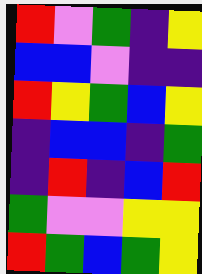[["red", "violet", "green", "indigo", "yellow"], ["blue", "blue", "violet", "indigo", "indigo"], ["red", "yellow", "green", "blue", "yellow"], ["indigo", "blue", "blue", "indigo", "green"], ["indigo", "red", "indigo", "blue", "red"], ["green", "violet", "violet", "yellow", "yellow"], ["red", "green", "blue", "green", "yellow"]]